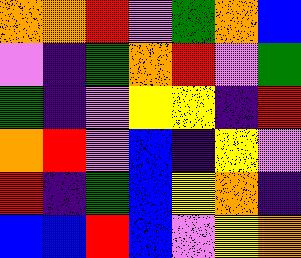[["orange", "orange", "red", "violet", "green", "orange", "blue"], ["violet", "indigo", "green", "orange", "red", "violet", "green"], ["green", "indigo", "violet", "yellow", "yellow", "indigo", "red"], ["orange", "red", "violet", "blue", "indigo", "yellow", "violet"], ["red", "indigo", "green", "blue", "yellow", "orange", "indigo"], ["blue", "blue", "red", "blue", "violet", "yellow", "orange"]]